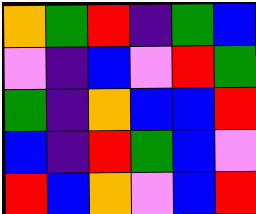[["orange", "green", "red", "indigo", "green", "blue"], ["violet", "indigo", "blue", "violet", "red", "green"], ["green", "indigo", "orange", "blue", "blue", "red"], ["blue", "indigo", "red", "green", "blue", "violet"], ["red", "blue", "orange", "violet", "blue", "red"]]